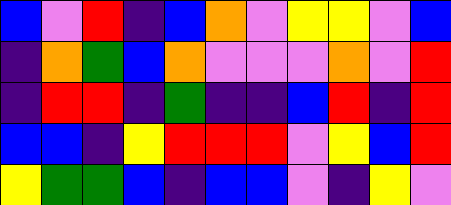[["blue", "violet", "red", "indigo", "blue", "orange", "violet", "yellow", "yellow", "violet", "blue"], ["indigo", "orange", "green", "blue", "orange", "violet", "violet", "violet", "orange", "violet", "red"], ["indigo", "red", "red", "indigo", "green", "indigo", "indigo", "blue", "red", "indigo", "red"], ["blue", "blue", "indigo", "yellow", "red", "red", "red", "violet", "yellow", "blue", "red"], ["yellow", "green", "green", "blue", "indigo", "blue", "blue", "violet", "indigo", "yellow", "violet"]]